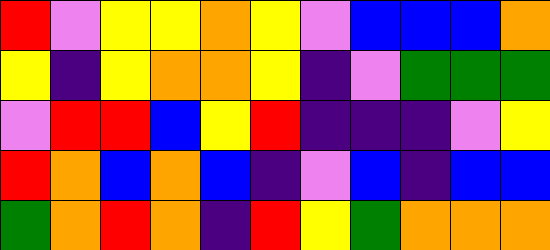[["red", "violet", "yellow", "yellow", "orange", "yellow", "violet", "blue", "blue", "blue", "orange"], ["yellow", "indigo", "yellow", "orange", "orange", "yellow", "indigo", "violet", "green", "green", "green"], ["violet", "red", "red", "blue", "yellow", "red", "indigo", "indigo", "indigo", "violet", "yellow"], ["red", "orange", "blue", "orange", "blue", "indigo", "violet", "blue", "indigo", "blue", "blue"], ["green", "orange", "red", "orange", "indigo", "red", "yellow", "green", "orange", "orange", "orange"]]